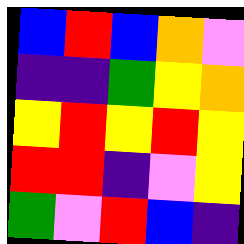[["blue", "red", "blue", "orange", "violet"], ["indigo", "indigo", "green", "yellow", "orange"], ["yellow", "red", "yellow", "red", "yellow"], ["red", "red", "indigo", "violet", "yellow"], ["green", "violet", "red", "blue", "indigo"]]